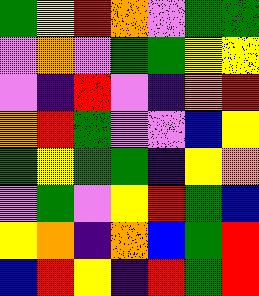[["green", "yellow", "red", "orange", "violet", "green", "green"], ["violet", "orange", "violet", "green", "green", "yellow", "yellow"], ["violet", "indigo", "red", "violet", "indigo", "orange", "red"], ["orange", "red", "green", "violet", "violet", "blue", "yellow"], ["green", "yellow", "green", "green", "indigo", "yellow", "orange"], ["violet", "green", "violet", "yellow", "red", "green", "blue"], ["yellow", "orange", "indigo", "orange", "blue", "green", "red"], ["blue", "red", "yellow", "indigo", "red", "green", "red"]]